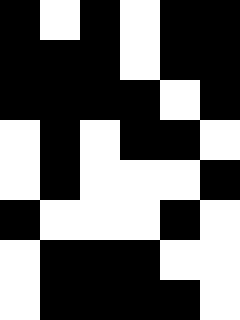[["black", "white", "black", "white", "black", "black"], ["black", "black", "black", "white", "black", "black"], ["black", "black", "black", "black", "white", "black"], ["white", "black", "white", "black", "black", "white"], ["white", "black", "white", "white", "white", "black"], ["black", "white", "white", "white", "black", "white"], ["white", "black", "black", "black", "white", "white"], ["white", "black", "black", "black", "black", "white"]]